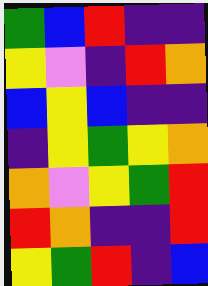[["green", "blue", "red", "indigo", "indigo"], ["yellow", "violet", "indigo", "red", "orange"], ["blue", "yellow", "blue", "indigo", "indigo"], ["indigo", "yellow", "green", "yellow", "orange"], ["orange", "violet", "yellow", "green", "red"], ["red", "orange", "indigo", "indigo", "red"], ["yellow", "green", "red", "indigo", "blue"]]